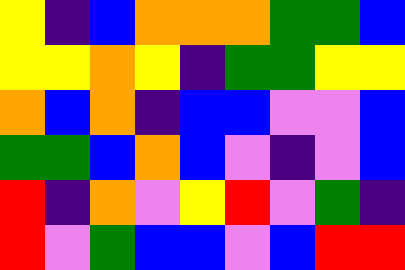[["yellow", "indigo", "blue", "orange", "orange", "orange", "green", "green", "blue"], ["yellow", "yellow", "orange", "yellow", "indigo", "green", "green", "yellow", "yellow"], ["orange", "blue", "orange", "indigo", "blue", "blue", "violet", "violet", "blue"], ["green", "green", "blue", "orange", "blue", "violet", "indigo", "violet", "blue"], ["red", "indigo", "orange", "violet", "yellow", "red", "violet", "green", "indigo"], ["red", "violet", "green", "blue", "blue", "violet", "blue", "red", "red"]]